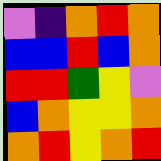[["violet", "indigo", "orange", "red", "orange"], ["blue", "blue", "red", "blue", "orange"], ["red", "red", "green", "yellow", "violet"], ["blue", "orange", "yellow", "yellow", "orange"], ["orange", "red", "yellow", "orange", "red"]]